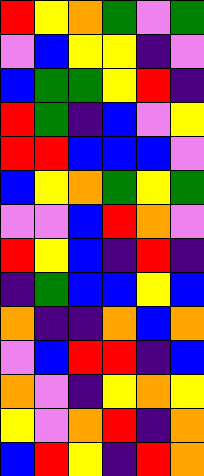[["red", "yellow", "orange", "green", "violet", "green"], ["violet", "blue", "yellow", "yellow", "indigo", "violet"], ["blue", "green", "green", "yellow", "red", "indigo"], ["red", "green", "indigo", "blue", "violet", "yellow"], ["red", "red", "blue", "blue", "blue", "violet"], ["blue", "yellow", "orange", "green", "yellow", "green"], ["violet", "violet", "blue", "red", "orange", "violet"], ["red", "yellow", "blue", "indigo", "red", "indigo"], ["indigo", "green", "blue", "blue", "yellow", "blue"], ["orange", "indigo", "indigo", "orange", "blue", "orange"], ["violet", "blue", "red", "red", "indigo", "blue"], ["orange", "violet", "indigo", "yellow", "orange", "yellow"], ["yellow", "violet", "orange", "red", "indigo", "orange"], ["blue", "red", "yellow", "indigo", "red", "orange"]]